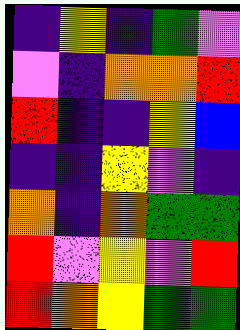[["indigo", "yellow", "indigo", "green", "violet"], ["violet", "indigo", "orange", "orange", "red"], ["red", "indigo", "indigo", "yellow", "blue"], ["indigo", "indigo", "yellow", "violet", "indigo"], ["orange", "indigo", "orange", "green", "green"], ["red", "violet", "yellow", "violet", "red"], ["red", "orange", "yellow", "green", "green"]]